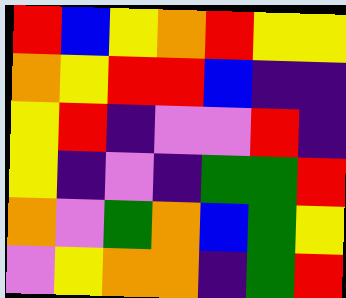[["red", "blue", "yellow", "orange", "red", "yellow", "yellow"], ["orange", "yellow", "red", "red", "blue", "indigo", "indigo"], ["yellow", "red", "indigo", "violet", "violet", "red", "indigo"], ["yellow", "indigo", "violet", "indigo", "green", "green", "red"], ["orange", "violet", "green", "orange", "blue", "green", "yellow"], ["violet", "yellow", "orange", "orange", "indigo", "green", "red"]]